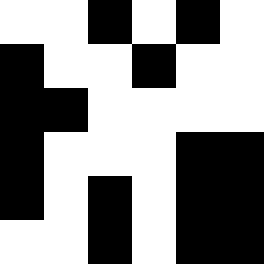[["white", "white", "black", "white", "black", "white"], ["black", "white", "white", "black", "white", "white"], ["black", "black", "white", "white", "white", "white"], ["black", "white", "white", "white", "black", "black"], ["black", "white", "black", "white", "black", "black"], ["white", "white", "black", "white", "black", "black"]]